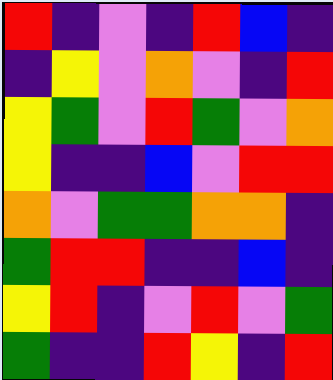[["red", "indigo", "violet", "indigo", "red", "blue", "indigo"], ["indigo", "yellow", "violet", "orange", "violet", "indigo", "red"], ["yellow", "green", "violet", "red", "green", "violet", "orange"], ["yellow", "indigo", "indigo", "blue", "violet", "red", "red"], ["orange", "violet", "green", "green", "orange", "orange", "indigo"], ["green", "red", "red", "indigo", "indigo", "blue", "indigo"], ["yellow", "red", "indigo", "violet", "red", "violet", "green"], ["green", "indigo", "indigo", "red", "yellow", "indigo", "red"]]